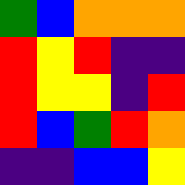[["green", "blue", "orange", "orange", "orange"], ["red", "yellow", "red", "indigo", "indigo"], ["red", "yellow", "yellow", "indigo", "red"], ["red", "blue", "green", "red", "orange"], ["indigo", "indigo", "blue", "blue", "yellow"]]